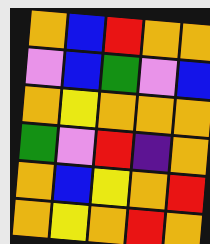[["orange", "blue", "red", "orange", "orange"], ["violet", "blue", "green", "violet", "blue"], ["orange", "yellow", "orange", "orange", "orange"], ["green", "violet", "red", "indigo", "orange"], ["orange", "blue", "yellow", "orange", "red"], ["orange", "yellow", "orange", "red", "orange"]]